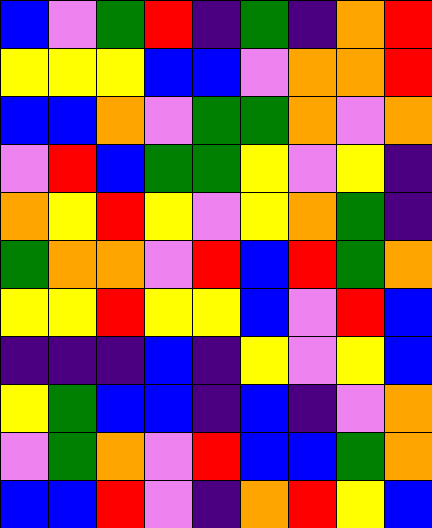[["blue", "violet", "green", "red", "indigo", "green", "indigo", "orange", "red"], ["yellow", "yellow", "yellow", "blue", "blue", "violet", "orange", "orange", "red"], ["blue", "blue", "orange", "violet", "green", "green", "orange", "violet", "orange"], ["violet", "red", "blue", "green", "green", "yellow", "violet", "yellow", "indigo"], ["orange", "yellow", "red", "yellow", "violet", "yellow", "orange", "green", "indigo"], ["green", "orange", "orange", "violet", "red", "blue", "red", "green", "orange"], ["yellow", "yellow", "red", "yellow", "yellow", "blue", "violet", "red", "blue"], ["indigo", "indigo", "indigo", "blue", "indigo", "yellow", "violet", "yellow", "blue"], ["yellow", "green", "blue", "blue", "indigo", "blue", "indigo", "violet", "orange"], ["violet", "green", "orange", "violet", "red", "blue", "blue", "green", "orange"], ["blue", "blue", "red", "violet", "indigo", "orange", "red", "yellow", "blue"]]